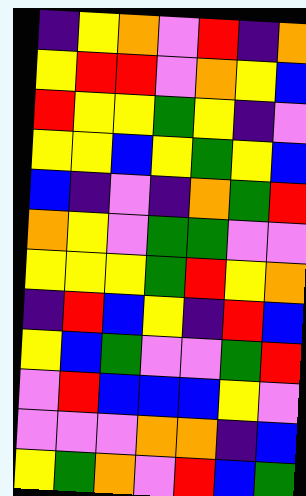[["indigo", "yellow", "orange", "violet", "red", "indigo", "orange"], ["yellow", "red", "red", "violet", "orange", "yellow", "blue"], ["red", "yellow", "yellow", "green", "yellow", "indigo", "violet"], ["yellow", "yellow", "blue", "yellow", "green", "yellow", "blue"], ["blue", "indigo", "violet", "indigo", "orange", "green", "red"], ["orange", "yellow", "violet", "green", "green", "violet", "violet"], ["yellow", "yellow", "yellow", "green", "red", "yellow", "orange"], ["indigo", "red", "blue", "yellow", "indigo", "red", "blue"], ["yellow", "blue", "green", "violet", "violet", "green", "red"], ["violet", "red", "blue", "blue", "blue", "yellow", "violet"], ["violet", "violet", "violet", "orange", "orange", "indigo", "blue"], ["yellow", "green", "orange", "violet", "red", "blue", "green"]]